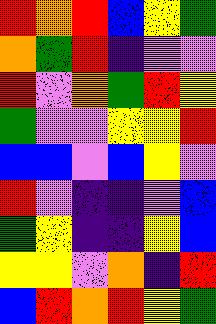[["red", "orange", "red", "blue", "yellow", "green"], ["orange", "green", "red", "indigo", "violet", "violet"], ["red", "violet", "orange", "green", "red", "yellow"], ["green", "violet", "violet", "yellow", "yellow", "red"], ["blue", "blue", "violet", "blue", "yellow", "violet"], ["red", "violet", "indigo", "indigo", "violet", "blue"], ["green", "yellow", "indigo", "indigo", "yellow", "blue"], ["yellow", "yellow", "violet", "orange", "indigo", "red"], ["blue", "red", "orange", "red", "yellow", "green"]]